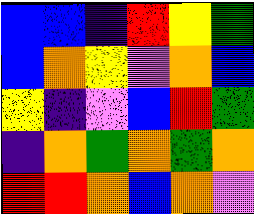[["blue", "blue", "indigo", "red", "yellow", "green"], ["blue", "orange", "yellow", "violet", "orange", "blue"], ["yellow", "indigo", "violet", "blue", "red", "green"], ["indigo", "orange", "green", "orange", "green", "orange"], ["red", "red", "orange", "blue", "orange", "violet"]]